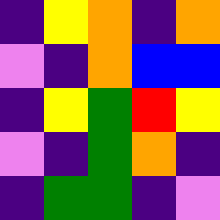[["indigo", "yellow", "orange", "indigo", "orange"], ["violet", "indigo", "orange", "blue", "blue"], ["indigo", "yellow", "green", "red", "yellow"], ["violet", "indigo", "green", "orange", "indigo"], ["indigo", "green", "green", "indigo", "violet"]]